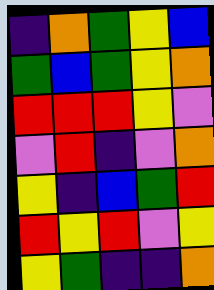[["indigo", "orange", "green", "yellow", "blue"], ["green", "blue", "green", "yellow", "orange"], ["red", "red", "red", "yellow", "violet"], ["violet", "red", "indigo", "violet", "orange"], ["yellow", "indigo", "blue", "green", "red"], ["red", "yellow", "red", "violet", "yellow"], ["yellow", "green", "indigo", "indigo", "orange"]]